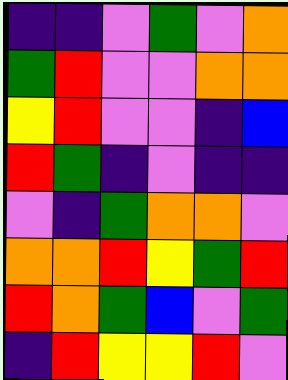[["indigo", "indigo", "violet", "green", "violet", "orange"], ["green", "red", "violet", "violet", "orange", "orange"], ["yellow", "red", "violet", "violet", "indigo", "blue"], ["red", "green", "indigo", "violet", "indigo", "indigo"], ["violet", "indigo", "green", "orange", "orange", "violet"], ["orange", "orange", "red", "yellow", "green", "red"], ["red", "orange", "green", "blue", "violet", "green"], ["indigo", "red", "yellow", "yellow", "red", "violet"]]